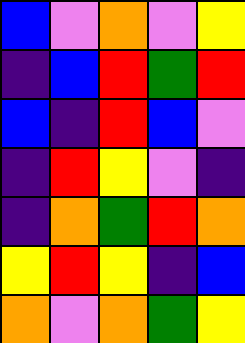[["blue", "violet", "orange", "violet", "yellow"], ["indigo", "blue", "red", "green", "red"], ["blue", "indigo", "red", "blue", "violet"], ["indigo", "red", "yellow", "violet", "indigo"], ["indigo", "orange", "green", "red", "orange"], ["yellow", "red", "yellow", "indigo", "blue"], ["orange", "violet", "orange", "green", "yellow"]]